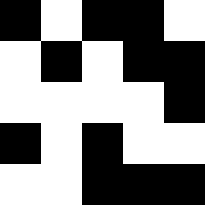[["black", "white", "black", "black", "white"], ["white", "black", "white", "black", "black"], ["white", "white", "white", "white", "black"], ["black", "white", "black", "white", "white"], ["white", "white", "black", "black", "black"]]